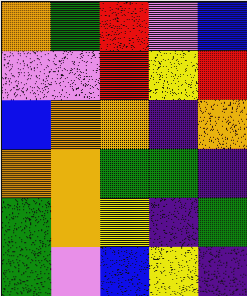[["orange", "green", "red", "violet", "blue"], ["violet", "violet", "red", "yellow", "red"], ["blue", "orange", "orange", "indigo", "orange"], ["orange", "orange", "green", "green", "indigo"], ["green", "orange", "yellow", "indigo", "green"], ["green", "violet", "blue", "yellow", "indigo"]]